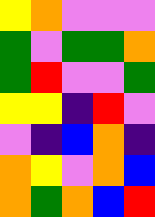[["yellow", "orange", "violet", "violet", "violet"], ["green", "violet", "green", "green", "orange"], ["green", "red", "violet", "violet", "green"], ["yellow", "yellow", "indigo", "red", "violet"], ["violet", "indigo", "blue", "orange", "indigo"], ["orange", "yellow", "violet", "orange", "blue"], ["orange", "green", "orange", "blue", "red"]]